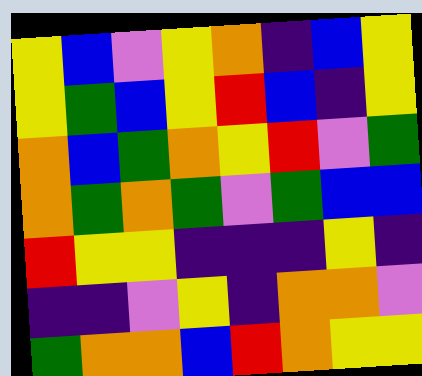[["yellow", "blue", "violet", "yellow", "orange", "indigo", "blue", "yellow"], ["yellow", "green", "blue", "yellow", "red", "blue", "indigo", "yellow"], ["orange", "blue", "green", "orange", "yellow", "red", "violet", "green"], ["orange", "green", "orange", "green", "violet", "green", "blue", "blue"], ["red", "yellow", "yellow", "indigo", "indigo", "indigo", "yellow", "indigo"], ["indigo", "indigo", "violet", "yellow", "indigo", "orange", "orange", "violet"], ["green", "orange", "orange", "blue", "red", "orange", "yellow", "yellow"]]